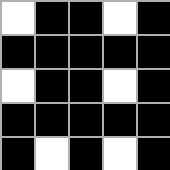[["white", "black", "black", "white", "black"], ["black", "black", "black", "black", "black"], ["white", "black", "black", "white", "black"], ["black", "black", "black", "black", "black"], ["black", "white", "black", "white", "black"]]